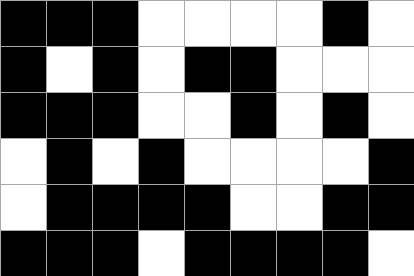[["black", "black", "black", "white", "white", "white", "white", "black", "white"], ["black", "white", "black", "white", "black", "black", "white", "white", "white"], ["black", "black", "black", "white", "white", "black", "white", "black", "white"], ["white", "black", "white", "black", "white", "white", "white", "white", "black"], ["white", "black", "black", "black", "black", "white", "white", "black", "black"], ["black", "black", "black", "white", "black", "black", "black", "black", "white"]]